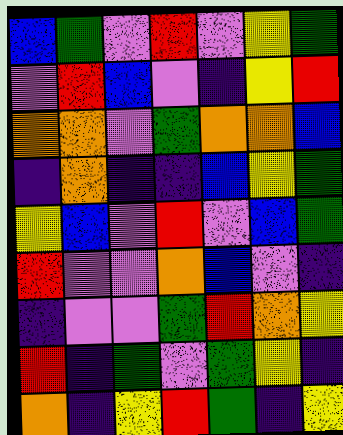[["blue", "green", "violet", "red", "violet", "yellow", "green"], ["violet", "red", "blue", "violet", "indigo", "yellow", "red"], ["orange", "orange", "violet", "green", "orange", "orange", "blue"], ["indigo", "orange", "indigo", "indigo", "blue", "yellow", "green"], ["yellow", "blue", "violet", "red", "violet", "blue", "green"], ["red", "violet", "violet", "orange", "blue", "violet", "indigo"], ["indigo", "violet", "violet", "green", "red", "orange", "yellow"], ["red", "indigo", "green", "violet", "green", "yellow", "indigo"], ["orange", "indigo", "yellow", "red", "green", "indigo", "yellow"]]